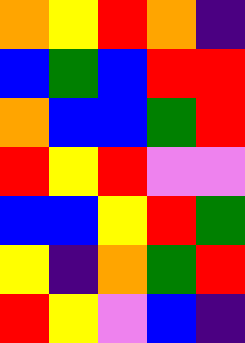[["orange", "yellow", "red", "orange", "indigo"], ["blue", "green", "blue", "red", "red"], ["orange", "blue", "blue", "green", "red"], ["red", "yellow", "red", "violet", "violet"], ["blue", "blue", "yellow", "red", "green"], ["yellow", "indigo", "orange", "green", "red"], ["red", "yellow", "violet", "blue", "indigo"]]